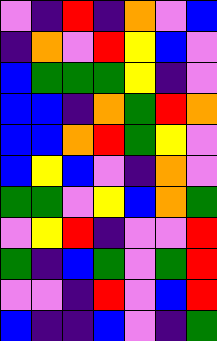[["violet", "indigo", "red", "indigo", "orange", "violet", "blue"], ["indigo", "orange", "violet", "red", "yellow", "blue", "violet"], ["blue", "green", "green", "green", "yellow", "indigo", "violet"], ["blue", "blue", "indigo", "orange", "green", "red", "orange"], ["blue", "blue", "orange", "red", "green", "yellow", "violet"], ["blue", "yellow", "blue", "violet", "indigo", "orange", "violet"], ["green", "green", "violet", "yellow", "blue", "orange", "green"], ["violet", "yellow", "red", "indigo", "violet", "violet", "red"], ["green", "indigo", "blue", "green", "violet", "green", "red"], ["violet", "violet", "indigo", "red", "violet", "blue", "red"], ["blue", "indigo", "indigo", "blue", "violet", "indigo", "green"]]